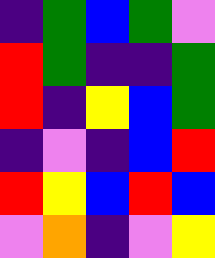[["indigo", "green", "blue", "green", "violet"], ["red", "green", "indigo", "indigo", "green"], ["red", "indigo", "yellow", "blue", "green"], ["indigo", "violet", "indigo", "blue", "red"], ["red", "yellow", "blue", "red", "blue"], ["violet", "orange", "indigo", "violet", "yellow"]]